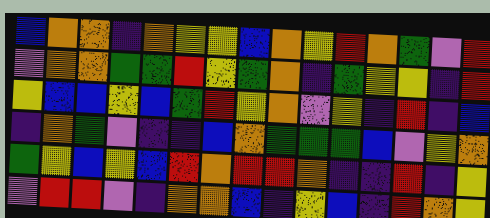[["blue", "orange", "orange", "indigo", "orange", "yellow", "yellow", "blue", "orange", "yellow", "red", "orange", "green", "violet", "red"], ["violet", "orange", "orange", "green", "green", "red", "yellow", "green", "orange", "indigo", "green", "yellow", "yellow", "indigo", "red"], ["yellow", "blue", "blue", "yellow", "blue", "green", "red", "yellow", "orange", "violet", "yellow", "indigo", "red", "indigo", "blue"], ["indigo", "orange", "green", "violet", "indigo", "indigo", "blue", "orange", "green", "green", "green", "blue", "violet", "yellow", "orange"], ["green", "yellow", "blue", "yellow", "blue", "red", "orange", "red", "red", "orange", "indigo", "indigo", "red", "indigo", "yellow"], ["violet", "red", "red", "violet", "indigo", "orange", "orange", "blue", "indigo", "yellow", "blue", "indigo", "red", "orange", "yellow"]]